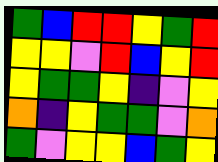[["green", "blue", "red", "red", "yellow", "green", "red"], ["yellow", "yellow", "violet", "red", "blue", "yellow", "red"], ["yellow", "green", "green", "yellow", "indigo", "violet", "yellow"], ["orange", "indigo", "yellow", "green", "green", "violet", "orange"], ["green", "violet", "yellow", "yellow", "blue", "green", "yellow"]]